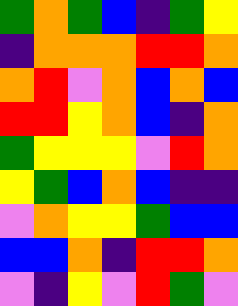[["green", "orange", "green", "blue", "indigo", "green", "yellow"], ["indigo", "orange", "orange", "orange", "red", "red", "orange"], ["orange", "red", "violet", "orange", "blue", "orange", "blue"], ["red", "red", "yellow", "orange", "blue", "indigo", "orange"], ["green", "yellow", "yellow", "yellow", "violet", "red", "orange"], ["yellow", "green", "blue", "orange", "blue", "indigo", "indigo"], ["violet", "orange", "yellow", "yellow", "green", "blue", "blue"], ["blue", "blue", "orange", "indigo", "red", "red", "orange"], ["violet", "indigo", "yellow", "violet", "red", "green", "violet"]]